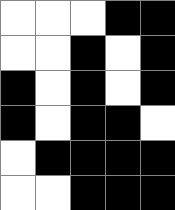[["white", "white", "white", "black", "black"], ["white", "white", "black", "white", "black"], ["black", "white", "black", "white", "black"], ["black", "white", "black", "black", "white"], ["white", "black", "black", "black", "black"], ["white", "white", "black", "black", "black"]]